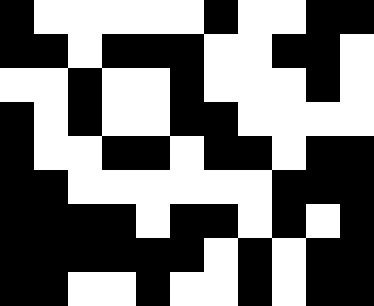[["black", "white", "white", "white", "white", "white", "black", "white", "white", "black", "black"], ["black", "black", "white", "black", "black", "black", "white", "white", "black", "black", "white"], ["white", "white", "black", "white", "white", "black", "white", "white", "white", "black", "white"], ["black", "white", "black", "white", "white", "black", "black", "white", "white", "white", "white"], ["black", "white", "white", "black", "black", "white", "black", "black", "white", "black", "black"], ["black", "black", "white", "white", "white", "white", "white", "white", "black", "black", "black"], ["black", "black", "black", "black", "white", "black", "black", "white", "black", "white", "black"], ["black", "black", "black", "black", "black", "black", "white", "black", "white", "black", "black"], ["black", "black", "white", "white", "black", "white", "white", "black", "white", "black", "black"]]